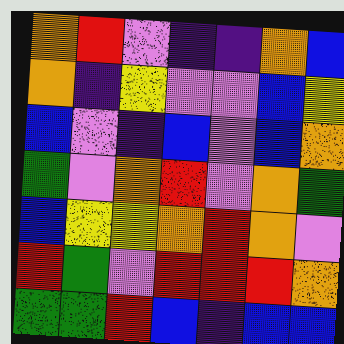[["orange", "red", "violet", "indigo", "indigo", "orange", "blue"], ["orange", "indigo", "yellow", "violet", "violet", "blue", "yellow"], ["blue", "violet", "indigo", "blue", "violet", "blue", "orange"], ["green", "violet", "orange", "red", "violet", "orange", "green"], ["blue", "yellow", "yellow", "orange", "red", "orange", "violet"], ["red", "green", "violet", "red", "red", "red", "orange"], ["green", "green", "red", "blue", "indigo", "blue", "blue"]]